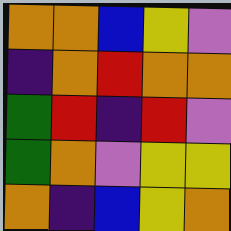[["orange", "orange", "blue", "yellow", "violet"], ["indigo", "orange", "red", "orange", "orange"], ["green", "red", "indigo", "red", "violet"], ["green", "orange", "violet", "yellow", "yellow"], ["orange", "indigo", "blue", "yellow", "orange"]]